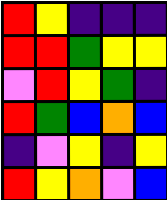[["red", "yellow", "indigo", "indigo", "indigo"], ["red", "red", "green", "yellow", "yellow"], ["violet", "red", "yellow", "green", "indigo"], ["red", "green", "blue", "orange", "blue"], ["indigo", "violet", "yellow", "indigo", "yellow"], ["red", "yellow", "orange", "violet", "blue"]]